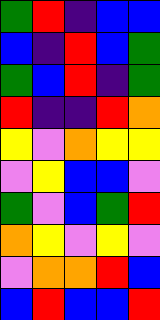[["green", "red", "indigo", "blue", "blue"], ["blue", "indigo", "red", "blue", "green"], ["green", "blue", "red", "indigo", "green"], ["red", "indigo", "indigo", "red", "orange"], ["yellow", "violet", "orange", "yellow", "yellow"], ["violet", "yellow", "blue", "blue", "violet"], ["green", "violet", "blue", "green", "red"], ["orange", "yellow", "violet", "yellow", "violet"], ["violet", "orange", "orange", "red", "blue"], ["blue", "red", "blue", "blue", "red"]]